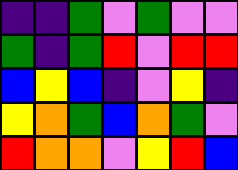[["indigo", "indigo", "green", "violet", "green", "violet", "violet"], ["green", "indigo", "green", "red", "violet", "red", "red"], ["blue", "yellow", "blue", "indigo", "violet", "yellow", "indigo"], ["yellow", "orange", "green", "blue", "orange", "green", "violet"], ["red", "orange", "orange", "violet", "yellow", "red", "blue"]]